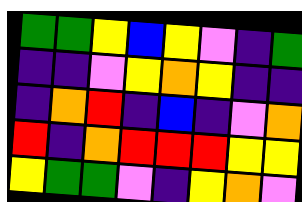[["green", "green", "yellow", "blue", "yellow", "violet", "indigo", "green"], ["indigo", "indigo", "violet", "yellow", "orange", "yellow", "indigo", "indigo"], ["indigo", "orange", "red", "indigo", "blue", "indigo", "violet", "orange"], ["red", "indigo", "orange", "red", "red", "red", "yellow", "yellow"], ["yellow", "green", "green", "violet", "indigo", "yellow", "orange", "violet"]]